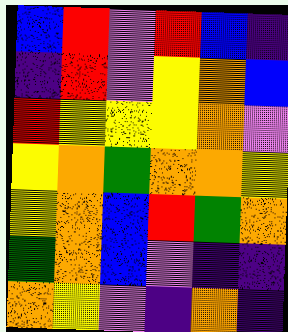[["blue", "red", "violet", "red", "blue", "indigo"], ["indigo", "red", "violet", "yellow", "orange", "blue"], ["red", "yellow", "yellow", "yellow", "orange", "violet"], ["yellow", "orange", "green", "orange", "orange", "yellow"], ["yellow", "orange", "blue", "red", "green", "orange"], ["green", "orange", "blue", "violet", "indigo", "indigo"], ["orange", "yellow", "violet", "indigo", "orange", "indigo"]]